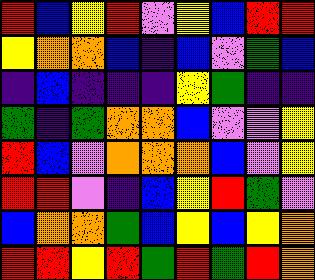[["red", "blue", "yellow", "red", "violet", "yellow", "blue", "red", "red"], ["yellow", "orange", "orange", "blue", "indigo", "blue", "violet", "green", "blue"], ["indigo", "blue", "indigo", "indigo", "indigo", "yellow", "green", "indigo", "indigo"], ["green", "indigo", "green", "orange", "orange", "blue", "violet", "violet", "yellow"], ["red", "blue", "violet", "orange", "orange", "orange", "blue", "violet", "yellow"], ["red", "red", "violet", "indigo", "blue", "yellow", "red", "green", "violet"], ["blue", "orange", "orange", "green", "blue", "yellow", "blue", "yellow", "orange"], ["red", "red", "yellow", "red", "green", "red", "green", "red", "orange"]]